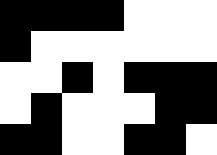[["black", "black", "black", "black", "white", "white", "white"], ["black", "white", "white", "white", "white", "white", "white"], ["white", "white", "black", "white", "black", "black", "black"], ["white", "black", "white", "white", "white", "black", "black"], ["black", "black", "white", "white", "black", "black", "white"]]